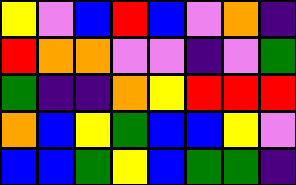[["yellow", "violet", "blue", "red", "blue", "violet", "orange", "indigo"], ["red", "orange", "orange", "violet", "violet", "indigo", "violet", "green"], ["green", "indigo", "indigo", "orange", "yellow", "red", "red", "red"], ["orange", "blue", "yellow", "green", "blue", "blue", "yellow", "violet"], ["blue", "blue", "green", "yellow", "blue", "green", "green", "indigo"]]